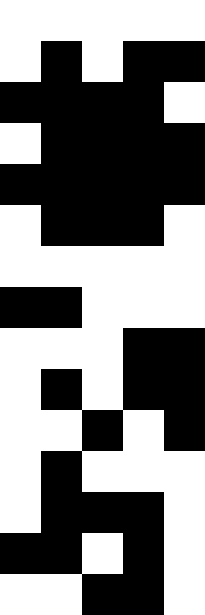[["white", "white", "white", "white", "white"], ["white", "black", "white", "black", "black"], ["black", "black", "black", "black", "white"], ["white", "black", "black", "black", "black"], ["black", "black", "black", "black", "black"], ["white", "black", "black", "black", "white"], ["white", "white", "white", "white", "white"], ["black", "black", "white", "white", "white"], ["white", "white", "white", "black", "black"], ["white", "black", "white", "black", "black"], ["white", "white", "black", "white", "black"], ["white", "black", "white", "white", "white"], ["white", "black", "black", "black", "white"], ["black", "black", "white", "black", "white"], ["white", "white", "black", "black", "white"]]